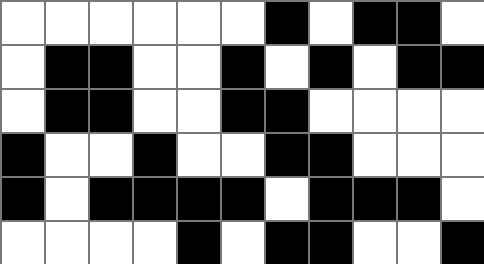[["white", "white", "white", "white", "white", "white", "black", "white", "black", "black", "white"], ["white", "black", "black", "white", "white", "black", "white", "black", "white", "black", "black"], ["white", "black", "black", "white", "white", "black", "black", "white", "white", "white", "white"], ["black", "white", "white", "black", "white", "white", "black", "black", "white", "white", "white"], ["black", "white", "black", "black", "black", "black", "white", "black", "black", "black", "white"], ["white", "white", "white", "white", "black", "white", "black", "black", "white", "white", "black"]]